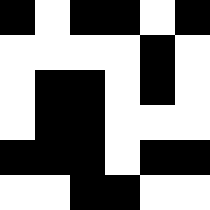[["black", "white", "black", "black", "white", "black"], ["white", "white", "white", "white", "black", "white"], ["white", "black", "black", "white", "black", "white"], ["white", "black", "black", "white", "white", "white"], ["black", "black", "black", "white", "black", "black"], ["white", "white", "black", "black", "white", "white"]]